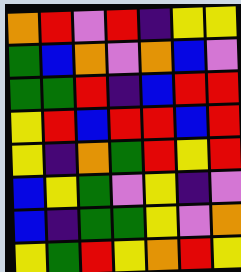[["orange", "red", "violet", "red", "indigo", "yellow", "yellow"], ["green", "blue", "orange", "violet", "orange", "blue", "violet"], ["green", "green", "red", "indigo", "blue", "red", "red"], ["yellow", "red", "blue", "red", "red", "blue", "red"], ["yellow", "indigo", "orange", "green", "red", "yellow", "red"], ["blue", "yellow", "green", "violet", "yellow", "indigo", "violet"], ["blue", "indigo", "green", "green", "yellow", "violet", "orange"], ["yellow", "green", "red", "yellow", "orange", "red", "yellow"]]